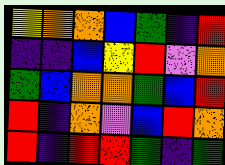[["yellow", "orange", "orange", "blue", "green", "indigo", "red"], ["indigo", "indigo", "blue", "yellow", "red", "violet", "orange"], ["green", "blue", "orange", "orange", "green", "blue", "red"], ["red", "indigo", "orange", "violet", "blue", "red", "orange"], ["red", "indigo", "red", "red", "green", "indigo", "green"]]